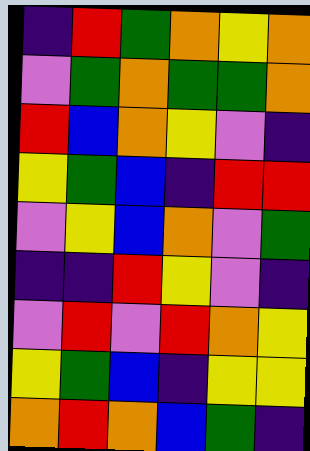[["indigo", "red", "green", "orange", "yellow", "orange"], ["violet", "green", "orange", "green", "green", "orange"], ["red", "blue", "orange", "yellow", "violet", "indigo"], ["yellow", "green", "blue", "indigo", "red", "red"], ["violet", "yellow", "blue", "orange", "violet", "green"], ["indigo", "indigo", "red", "yellow", "violet", "indigo"], ["violet", "red", "violet", "red", "orange", "yellow"], ["yellow", "green", "blue", "indigo", "yellow", "yellow"], ["orange", "red", "orange", "blue", "green", "indigo"]]